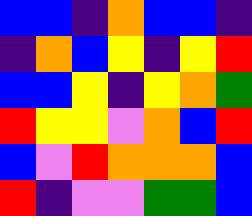[["blue", "blue", "indigo", "orange", "blue", "blue", "indigo"], ["indigo", "orange", "blue", "yellow", "indigo", "yellow", "red"], ["blue", "blue", "yellow", "indigo", "yellow", "orange", "green"], ["red", "yellow", "yellow", "violet", "orange", "blue", "red"], ["blue", "violet", "red", "orange", "orange", "orange", "blue"], ["red", "indigo", "violet", "violet", "green", "green", "blue"]]